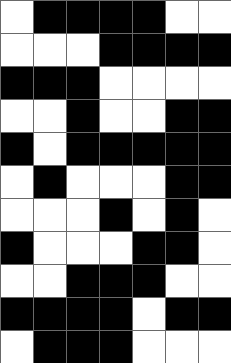[["white", "black", "black", "black", "black", "white", "white"], ["white", "white", "white", "black", "black", "black", "black"], ["black", "black", "black", "white", "white", "white", "white"], ["white", "white", "black", "white", "white", "black", "black"], ["black", "white", "black", "black", "black", "black", "black"], ["white", "black", "white", "white", "white", "black", "black"], ["white", "white", "white", "black", "white", "black", "white"], ["black", "white", "white", "white", "black", "black", "white"], ["white", "white", "black", "black", "black", "white", "white"], ["black", "black", "black", "black", "white", "black", "black"], ["white", "black", "black", "black", "white", "white", "white"]]